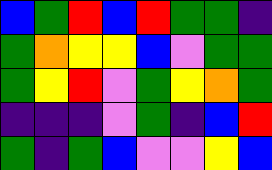[["blue", "green", "red", "blue", "red", "green", "green", "indigo"], ["green", "orange", "yellow", "yellow", "blue", "violet", "green", "green"], ["green", "yellow", "red", "violet", "green", "yellow", "orange", "green"], ["indigo", "indigo", "indigo", "violet", "green", "indigo", "blue", "red"], ["green", "indigo", "green", "blue", "violet", "violet", "yellow", "blue"]]